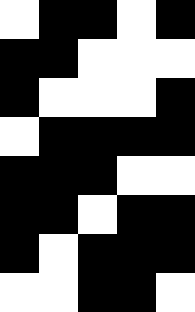[["white", "black", "black", "white", "black"], ["black", "black", "white", "white", "white"], ["black", "white", "white", "white", "black"], ["white", "black", "black", "black", "black"], ["black", "black", "black", "white", "white"], ["black", "black", "white", "black", "black"], ["black", "white", "black", "black", "black"], ["white", "white", "black", "black", "white"]]